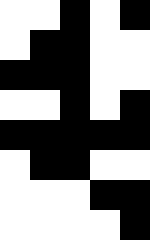[["white", "white", "black", "white", "black"], ["white", "black", "black", "white", "white"], ["black", "black", "black", "white", "white"], ["white", "white", "black", "white", "black"], ["black", "black", "black", "black", "black"], ["white", "black", "black", "white", "white"], ["white", "white", "white", "black", "black"], ["white", "white", "white", "white", "black"]]